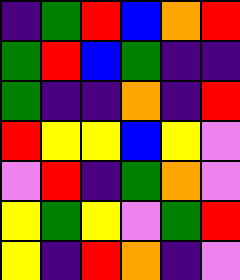[["indigo", "green", "red", "blue", "orange", "red"], ["green", "red", "blue", "green", "indigo", "indigo"], ["green", "indigo", "indigo", "orange", "indigo", "red"], ["red", "yellow", "yellow", "blue", "yellow", "violet"], ["violet", "red", "indigo", "green", "orange", "violet"], ["yellow", "green", "yellow", "violet", "green", "red"], ["yellow", "indigo", "red", "orange", "indigo", "violet"]]